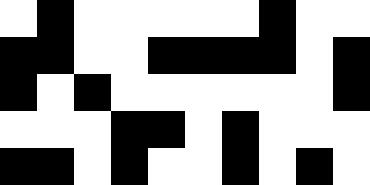[["white", "black", "white", "white", "white", "white", "white", "black", "white", "white"], ["black", "black", "white", "white", "black", "black", "black", "black", "white", "black"], ["black", "white", "black", "white", "white", "white", "white", "white", "white", "black"], ["white", "white", "white", "black", "black", "white", "black", "white", "white", "white"], ["black", "black", "white", "black", "white", "white", "black", "white", "black", "white"]]